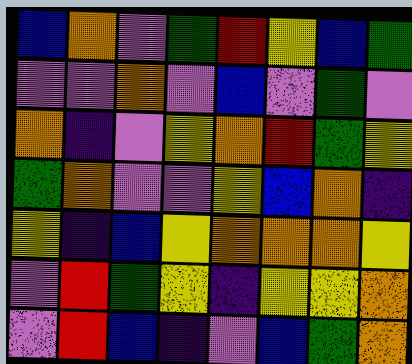[["blue", "orange", "violet", "green", "red", "yellow", "blue", "green"], ["violet", "violet", "orange", "violet", "blue", "violet", "green", "violet"], ["orange", "indigo", "violet", "yellow", "orange", "red", "green", "yellow"], ["green", "orange", "violet", "violet", "yellow", "blue", "orange", "indigo"], ["yellow", "indigo", "blue", "yellow", "orange", "orange", "orange", "yellow"], ["violet", "red", "green", "yellow", "indigo", "yellow", "yellow", "orange"], ["violet", "red", "blue", "indigo", "violet", "blue", "green", "orange"]]